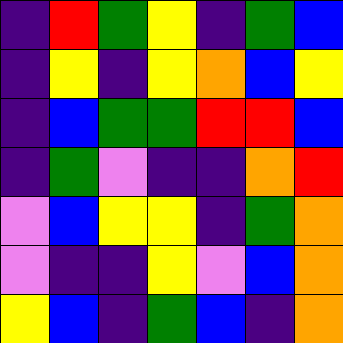[["indigo", "red", "green", "yellow", "indigo", "green", "blue"], ["indigo", "yellow", "indigo", "yellow", "orange", "blue", "yellow"], ["indigo", "blue", "green", "green", "red", "red", "blue"], ["indigo", "green", "violet", "indigo", "indigo", "orange", "red"], ["violet", "blue", "yellow", "yellow", "indigo", "green", "orange"], ["violet", "indigo", "indigo", "yellow", "violet", "blue", "orange"], ["yellow", "blue", "indigo", "green", "blue", "indigo", "orange"]]